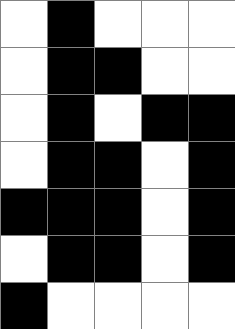[["white", "black", "white", "white", "white"], ["white", "black", "black", "white", "white"], ["white", "black", "white", "black", "black"], ["white", "black", "black", "white", "black"], ["black", "black", "black", "white", "black"], ["white", "black", "black", "white", "black"], ["black", "white", "white", "white", "white"]]